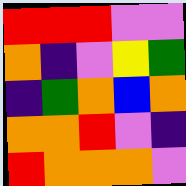[["red", "red", "red", "violet", "violet"], ["orange", "indigo", "violet", "yellow", "green"], ["indigo", "green", "orange", "blue", "orange"], ["orange", "orange", "red", "violet", "indigo"], ["red", "orange", "orange", "orange", "violet"]]